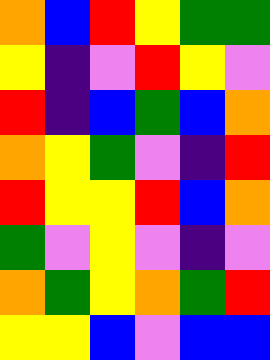[["orange", "blue", "red", "yellow", "green", "green"], ["yellow", "indigo", "violet", "red", "yellow", "violet"], ["red", "indigo", "blue", "green", "blue", "orange"], ["orange", "yellow", "green", "violet", "indigo", "red"], ["red", "yellow", "yellow", "red", "blue", "orange"], ["green", "violet", "yellow", "violet", "indigo", "violet"], ["orange", "green", "yellow", "orange", "green", "red"], ["yellow", "yellow", "blue", "violet", "blue", "blue"]]